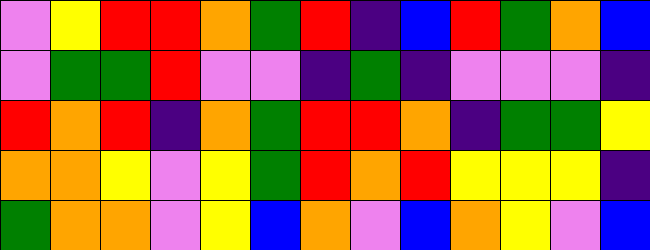[["violet", "yellow", "red", "red", "orange", "green", "red", "indigo", "blue", "red", "green", "orange", "blue"], ["violet", "green", "green", "red", "violet", "violet", "indigo", "green", "indigo", "violet", "violet", "violet", "indigo"], ["red", "orange", "red", "indigo", "orange", "green", "red", "red", "orange", "indigo", "green", "green", "yellow"], ["orange", "orange", "yellow", "violet", "yellow", "green", "red", "orange", "red", "yellow", "yellow", "yellow", "indigo"], ["green", "orange", "orange", "violet", "yellow", "blue", "orange", "violet", "blue", "orange", "yellow", "violet", "blue"]]